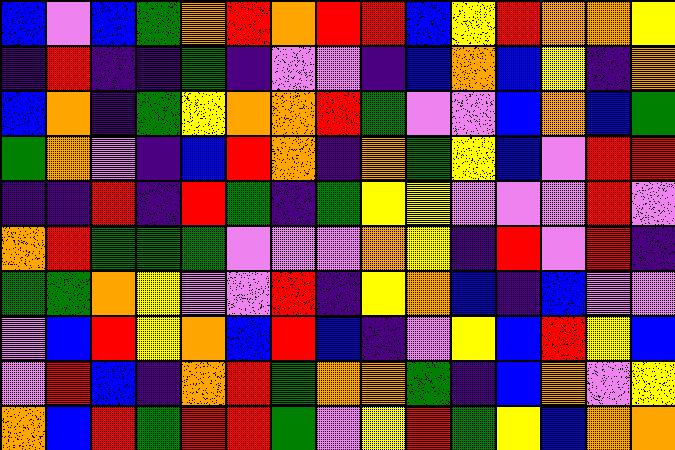[["blue", "violet", "blue", "green", "orange", "red", "orange", "red", "red", "blue", "yellow", "red", "orange", "orange", "yellow"], ["indigo", "red", "indigo", "indigo", "green", "indigo", "violet", "violet", "indigo", "blue", "orange", "blue", "yellow", "indigo", "orange"], ["blue", "orange", "indigo", "green", "yellow", "orange", "orange", "red", "green", "violet", "violet", "blue", "orange", "blue", "green"], ["green", "orange", "violet", "indigo", "blue", "red", "orange", "indigo", "orange", "green", "yellow", "blue", "violet", "red", "red"], ["indigo", "indigo", "red", "indigo", "red", "green", "indigo", "green", "yellow", "yellow", "violet", "violet", "violet", "red", "violet"], ["orange", "red", "green", "green", "green", "violet", "violet", "violet", "orange", "yellow", "indigo", "red", "violet", "red", "indigo"], ["green", "green", "orange", "yellow", "violet", "violet", "red", "indigo", "yellow", "orange", "blue", "indigo", "blue", "violet", "violet"], ["violet", "blue", "red", "yellow", "orange", "blue", "red", "blue", "indigo", "violet", "yellow", "blue", "red", "yellow", "blue"], ["violet", "red", "blue", "indigo", "orange", "red", "green", "orange", "orange", "green", "indigo", "blue", "orange", "violet", "yellow"], ["orange", "blue", "red", "green", "red", "red", "green", "violet", "yellow", "red", "green", "yellow", "blue", "orange", "orange"]]